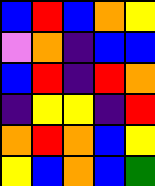[["blue", "red", "blue", "orange", "yellow"], ["violet", "orange", "indigo", "blue", "blue"], ["blue", "red", "indigo", "red", "orange"], ["indigo", "yellow", "yellow", "indigo", "red"], ["orange", "red", "orange", "blue", "yellow"], ["yellow", "blue", "orange", "blue", "green"]]